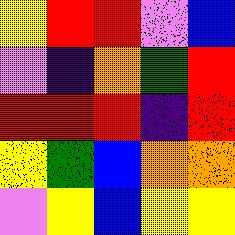[["yellow", "red", "red", "violet", "blue"], ["violet", "indigo", "orange", "green", "red"], ["red", "red", "red", "indigo", "red"], ["yellow", "green", "blue", "orange", "orange"], ["violet", "yellow", "blue", "yellow", "yellow"]]